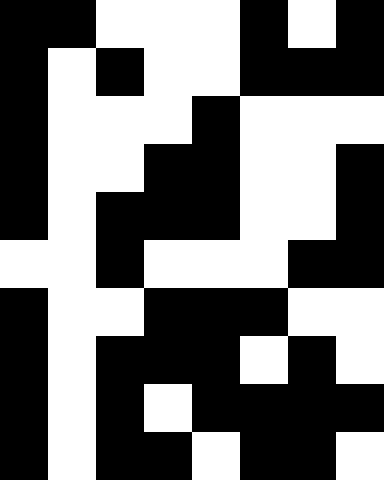[["black", "black", "white", "white", "white", "black", "white", "black"], ["black", "white", "black", "white", "white", "black", "black", "black"], ["black", "white", "white", "white", "black", "white", "white", "white"], ["black", "white", "white", "black", "black", "white", "white", "black"], ["black", "white", "black", "black", "black", "white", "white", "black"], ["white", "white", "black", "white", "white", "white", "black", "black"], ["black", "white", "white", "black", "black", "black", "white", "white"], ["black", "white", "black", "black", "black", "white", "black", "white"], ["black", "white", "black", "white", "black", "black", "black", "black"], ["black", "white", "black", "black", "white", "black", "black", "white"]]